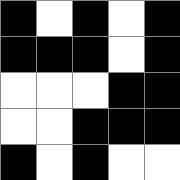[["black", "white", "black", "white", "black"], ["black", "black", "black", "white", "black"], ["white", "white", "white", "black", "black"], ["white", "white", "black", "black", "black"], ["black", "white", "black", "white", "white"]]